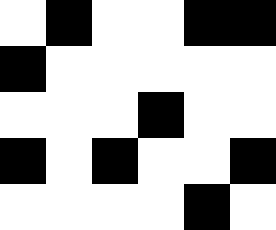[["white", "black", "white", "white", "black", "black"], ["black", "white", "white", "white", "white", "white"], ["white", "white", "white", "black", "white", "white"], ["black", "white", "black", "white", "white", "black"], ["white", "white", "white", "white", "black", "white"]]